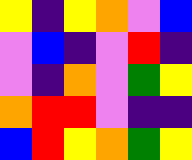[["yellow", "indigo", "yellow", "orange", "violet", "blue"], ["violet", "blue", "indigo", "violet", "red", "indigo"], ["violet", "indigo", "orange", "violet", "green", "yellow"], ["orange", "red", "red", "violet", "indigo", "indigo"], ["blue", "red", "yellow", "orange", "green", "yellow"]]